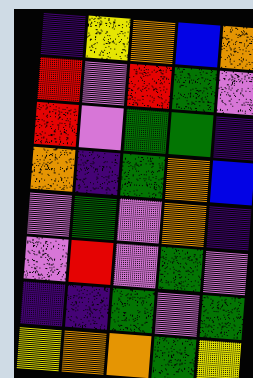[["indigo", "yellow", "orange", "blue", "orange"], ["red", "violet", "red", "green", "violet"], ["red", "violet", "green", "green", "indigo"], ["orange", "indigo", "green", "orange", "blue"], ["violet", "green", "violet", "orange", "indigo"], ["violet", "red", "violet", "green", "violet"], ["indigo", "indigo", "green", "violet", "green"], ["yellow", "orange", "orange", "green", "yellow"]]